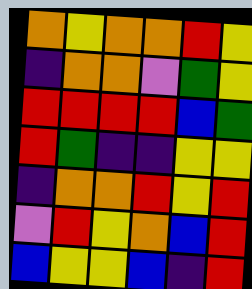[["orange", "yellow", "orange", "orange", "red", "yellow"], ["indigo", "orange", "orange", "violet", "green", "yellow"], ["red", "red", "red", "red", "blue", "green"], ["red", "green", "indigo", "indigo", "yellow", "yellow"], ["indigo", "orange", "orange", "red", "yellow", "red"], ["violet", "red", "yellow", "orange", "blue", "red"], ["blue", "yellow", "yellow", "blue", "indigo", "red"]]